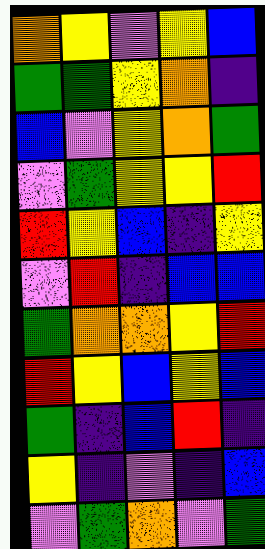[["orange", "yellow", "violet", "yellow", "blue"], ["green", "green", "yellow", "orange", "indigo"], ["blue", "violet", "yellow", "orange", "green"], ["violet", "green", "yellow", "yellow", "red"], ["red", "yellow", "blue", "indigo", "yellow"], ["violet", "red", "indigo", "blue", "blue"], ["green", "orange", "orange", "yellow", "red"], ["red", "yellow", "blue", "yellow", "blue"], ["green", "indigo", "blue", "red", "indigo"], ["yellow", "indigo", "violet", "indigo", "blue"], ["violet", "green", "orange", "violet", "green"]]